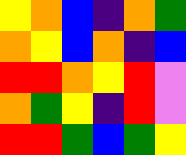[["yellow", "orange", "blue", "indigo", "orange", "green"], ["orange", "yellow", "blue", "orange", "indigo", "blue"], ["red", "red", "orange", "yellow", "red", "violet"], ["orange", "green", "yellow", "indigo", "red", "violet"], ["red", "red", "green", "blue", "green", "yellow"]]